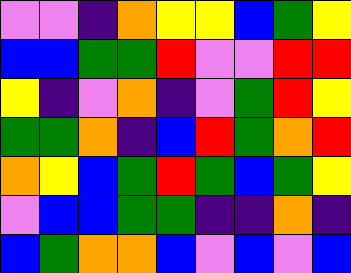[["violet", "violet", "indigo", "orange", "yellow", "yellow", "blue", "green", "yellow"], ["blue", "blue", "green", "green", "red", "violet", "violet", "red", "red"], ["yellow", "indigo", "violet", "orange", "indigo", "violet", "green", "red", "yellow"], ["green", "green", "orange", "indigo", "blue", "red", "green", "orange", "red"], ["orange", "yellow", "blue", "green", "red", "green", "blue", "green", "yellow"], ["violet", "blue", "blue", "green", "green", "indigo", "indigo", "orange", "indigo"], ["blue", "green", "orange", "orange", "blue", "violet", "blue", "violet", "blue"]]